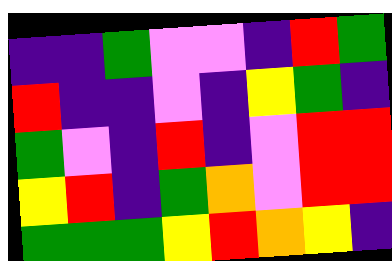[["indigo", "indigo", "green", "violet", "violet", "indigo", "red", "green"], ["red", "indigo", "indigo", "violet", "indigo", "yellow", "green", "indigo"], ["green", "violet", "indigo", "red", "indigo", "violet", "red", "red"], ["yellow", "red", "indigo", "green", "orange", "violet", "red", "red"], ["green", "green", "green", "yellow", "red", "orange", "yellow", "indigo"]]